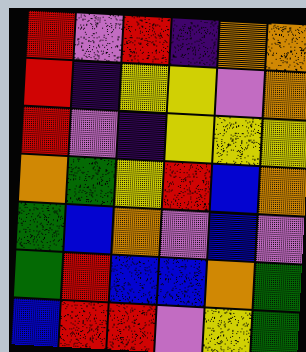[["red", "violet", "red", "indigo", "orange", "orange"], ["red", "indigo", "yellow", "yellow", "violet", "orange"], ["red", "violet", "indigo", "yellow", "yellow", "yellow"], ["orange", "green", "yellow", "red", "blue", "orange"], ["green", "blue", "orange", "violet", "blue", "violet"], ["green", "red", "blue", "blue", "orange", "green"], ["blue", "red", "red", "violet", "yellow", "green"]]